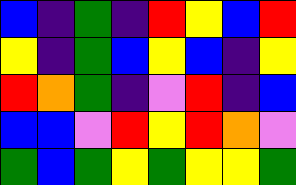[["blue", "indigo", "green", "indigo", "red", "yellow", "blue", "red"], ["yellow", "indigo", "green", "blue", "yellow", "blue", "indigo", "yellow"], ["red", "orange", "green", "indigo", "violet", "red", "indigo", "blue"], ["blue", "blue", "violet", "red", "yellow", "red", "orange", "violet"], ["green", "blue", "green", "yellow", "green", "yellow", "yellow", "green"]]